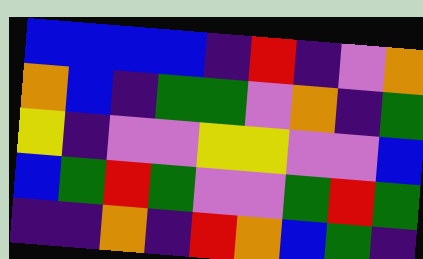[["blue", "blue", "blue", "blue", "indigo", "red", "indigo", "violet", "orange"], ["orange", "blue", "indigo", "green", "green", "violet", "orange", "indigo", "green"], ["yellow", "indigo", "violet", "violet", "yellow", "yellow", "violet", "violet", "blue"], ["blue", "green", "red", "green", "violet", "violet", "green", "red", "green"], ["indigo", "indigo", "orange", "indigo", "red", "orange", "blue", "green", "indigo"]]